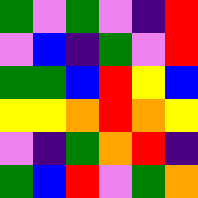[["green", "violet", "green", "violet", "indigo", "red"], ["violet", "blue", "indigo", "green", "violet", "red"], ["green", "green", "blue", "red", "yellow", "blue"], ["yellow", "yellow", "orange", "red", "orange", "yellow"], ["violet", "indigo", "green", "orange", "red", "indigo"], ["green", "blue", "red", "violet", "green", "orange"]]